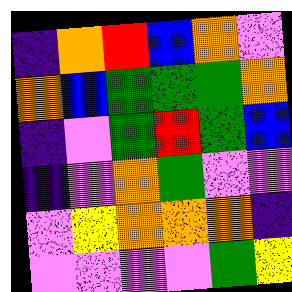[["indigo", "orange", "red", "blue", "orange", "violet"], ["orange", "blue", "green", "green", "green", "orange"], ["indigo", "violet", "green", "red", "green", "blue"], ["indigo", "violet", "orange", "green", "violet", "violet"], ["violet", "yellow", "orange", "orange", "orange", "indigo"], ["violet", "violet", "violet", "violet", "green", "yellow"]]